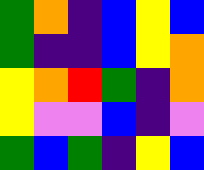[["green", "orange", "indigo", "blue", "yellow", "blue"], ["green", "indigo", "indigo", "blue", "yellow", "orange"], ["yellow", "orange", "red", "green", "indigo", "orange"], ["yellow", "violet", "violet", "blue", "indigo", "violet"], ["green", "blue", "green", "indigo", "yellow", "blue"]]